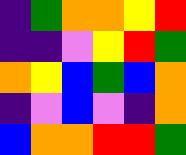[["indigo", "green", "orange", "orange", "yellow", "red"], ["indigo", "indigo", "violet", "yellow", "red", "green"], ["orange", "yellow", "blue", "green", "blue", "orange"], ["indigo", "violet", "blue", "violet", "indigo", "orange"], ["blue", "orange", "orange", "red", "red", "green"]]